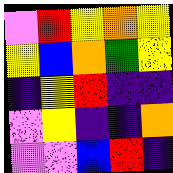[["violet", "red", "yellow", "orange", "yellow"], ["yellow", "blue", "orange", "green", "yellow"], ["indigo", "yellow", "red", "indigo", "indigo"], ["violet", "yellow", "indigo", "indigo", "orange"], ["violet", "violet", "blue", "red", "indigo"]]